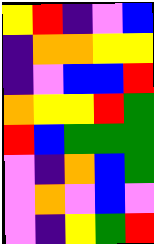[["yellow", "red", "indigo", "violet", "blue"], ["indigo", "orange", "orange", "yellow", "yellow"], ["indigo", "violet", "blue", "blue", "red"], ["orange", "yellow", "yellow", "red", "green"], ["red", "blue", "green", "green", "green"], ["violet", "indigo", "orange", "blue", "green"], ["violet", "orange", "violet", "blue", "violet"], ["violet", "indigo", "yellow", "green", "red"]]